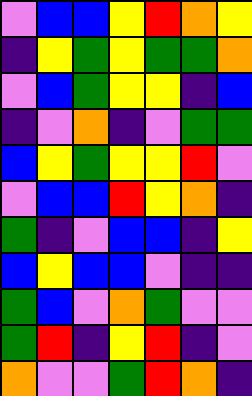[["violet", "blue", "blue", "yellow", "red", "orange", "yellow"], ["indigo", "yellow", "green", "yellow", "green", "green", "orange"], ["violet", "blue", "green", "yellow", "yellow", "indigo", "blue"], ["indigo", "violet", "orange", "indigo", "violet", "green", "green"], ["blue", "yellow", "green", "yellow", "yellow", "red", "violet"], ["violet", "blue", "blue", "red", "yellow", "orange", "indigo"], ["green", "indigo", "violet", "blue", "blue", "indigo", "yellow"], ["blue", "yellow", "blue", "blue", "violet", "indigo", "indigo"], ["green", "blue", "violet", "orange", "green", "violet", "violet"], ["green", "red", "indigo", "yellow", "red", "indigo", "violet"], ["orange", "violet", "violet", "green", "red", "orange", "indigo"]]